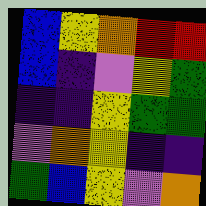[["blue", "yellow", "orange", "red", "red"], ["blue", "indigo", "violet", "yellow", "green"], ["indigo", "indigo", "yellow", "green", "green"], ["violet", "orange", "yellow", "indigo", "indigo"], ["green", "blue", "yellow", "violet", "orange"]]